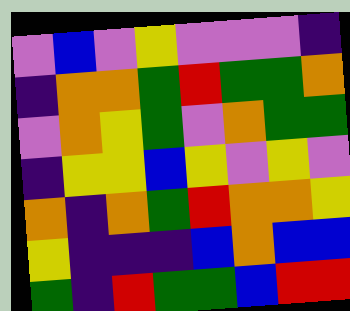[["violet", "blue", "violet", "yellow", "violet", "violet", "violet", "indigo"], ["indigo", "orange", "orange", "green", "red", "green", "green", "orange"], ["violet", "orange", "yellow", "green", "violet", "orange", "green", "green"], ["indigo", "yellow", "yellow", "blue", "yellow", "violet", "yellow", "violet"], ["orange", "indigo", "orange", "green", "red", "orange", "orange", "yellow"], ["yellow", "indigo", "indigo", "indigo", "blue", "orange", "blue", "blue"], ["green", "indigo", "red", "green", "green", "blue", "red", "red"]]